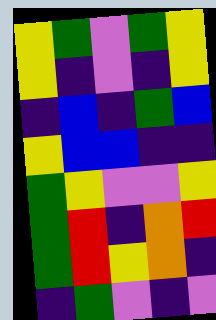[["yellow", "green", "violet", "green", "yellow"], ["yellow", "indigo", "violet", "indigo", "yellow"], ["indigo", "blue", "indigo", "green", "blue"], ["yellow", "blue", "blue", "indigo", "indigo"], ["green", "yellow", "violet", "violet", "yellow"], ["green", "red", "indigo", "orange", "red"], ["green", "red", "yellow", "orange", "indigo"], ["indigo", "green", "violet", "indigo", "violet"]]